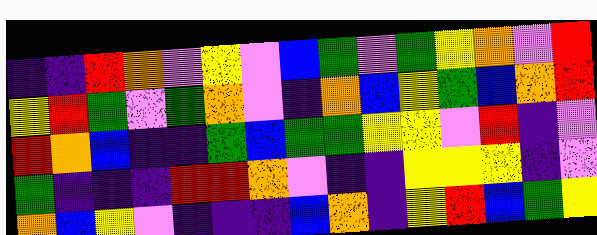[["indigo", "indigo", "red", "orange", "violet", "yellow", "violet", "blue", "green", "violet", "green", "yellow", "orange", "violet", "red"], ["yellow", "red", "green", "violet", "green", "orange", "violet", "indigo", "orange", "blue", "yellow", "green", "blue", "orange", "red"], ["red", "orange", "blue", "indigo", "indigo", "green", "blue", "green", "green", "yellow", "yellow", "violet", "red", "indigo", "violet"], ["green", "indigo", "indigo", "indigo", "red", "red", "orange", "violet", "indigo", "indigo", "yellow", "yellow", "yellow", "indigo", "violet"], ["orange", "blue", "yellow", "violet", "indigo", "indigo", "indigo", "blue", "orange", "indigo", "yellow", "red", "blue", "green", "yellow"]]